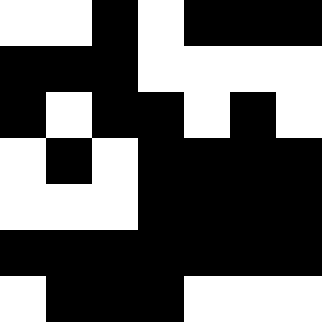[["white", "white", "black", "white", "black", "black", "black"], ["black", "black", "black", "white", "white", "white", "white"], ["black", "white", "black", "black", "white", "black", "white"], ["white", "black", "white", "black", "black", "black", "black"], ["white", "white", "white", "black", "black", "black", "black"], ["black", "black", "black", "black", "black", "black", "black"], ["white", "black", "black", "black", "white", "white", "white"]]